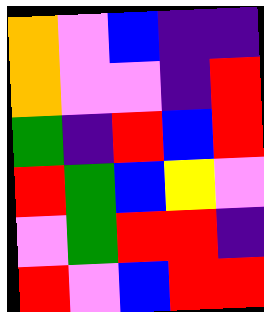[["orange", "violet", "blue", "indigo", "indigo"], ["orange", "violet", "violet", "indigo", "red"], ["green", "indigo", "red", "blue", "red"], ["red", "green", "blue", "yellow", "violet"], ["violet", "green", "red", "red", "indigo"], ["red", "violet", "blue", "red", "red"]]